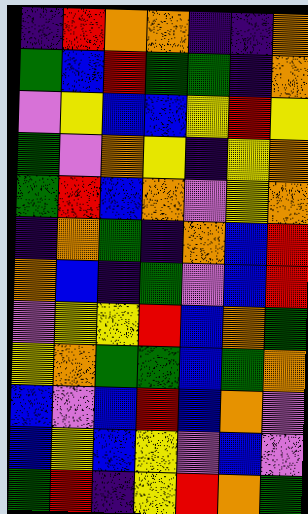[["indigo", "red", "orange", "orange", "indigo", "indigo", "orange"], ["green", "blue", "red", "green", "green", "indigo", "orange"], ["violet", "yellow", "blue", "blue", "yellow", "red", "yellow"], ["green", "violet", "orange", "yellow", "indigo", "yellow", "orange"], ["green", "red", "blue", "orange", "violet", "yellow", "orange"], ["indigo", "orange", "green", "indigo", "orange", "blue", "red"], ["orange", "blue", "indigo", "green", "violet", "blue", "red"], ["violet", "yellow", "yellow", "red", "blue", "orange", "green"], ["yellow", "orange", "green", "green", "blue", "green", "orange"], ["blue", "violet", "blue", "red", "blue", "orange", "violet"], ["blue", "yellow", "blue", "yellow", "violet", "blue", "violet"], ["green", "red", "indigo", "yellow", "red", "orange", "green"]]